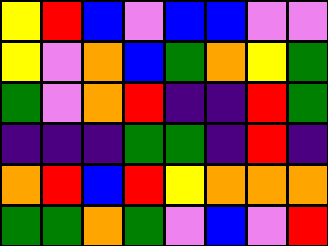[["yellow", "red", "blue", "violet", "blue", "blue", "violet", "violet"], ["yellow", "violet", "orange", "blue", "green", "orange", "yellow", "green"], ["green", "violet", "orange", "red", "indigo", "indigo", "red", "green"], ["indigo", "indigo", "indigo", "green", "green", "indigo", "red", "indigo"], ["orange", "red", "blue", "red", "yellow", "orange", "orange", "orange"], ["green", "green", "orange", "green", "violet", "blue", "violet", "red"]]